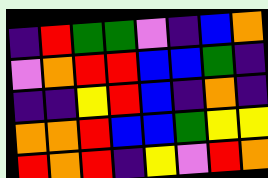[["indigo", "red", "green", "green", "violet", "indigo", "blue", "orange"], ["violet", "orange", "red", "red", "blue", "blue", "green", "indigo"], ["indigo", "indigo", "yellow", "red", "blue", "indigo", "orange", "indigo"], ["orange", "orange", "red", "blue", "blue", "green", "yellow", "yellow"], ["red", "orange", "red", "indigo", "yellow", "violet", "red", "orange"]]